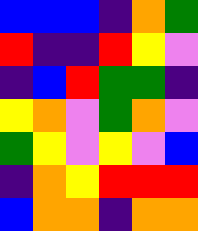[["blue", "blue", "blue", "indigo", "orange", "green"], ["red", "indigo", "indigo", "red", "yellow", "violet"], ["indigo", "blue", "red", "green", "green", "indigo"], ["yellow", "orange", "violet", "green", "orange", "violet"], ["green", "yellow", "violet", "yellow", "violet", "blue"], ["indigo", "orange", "yellow", "red", "red", "red"], ["blue", "orange", "orange", "indigo", "orange", "orange"]]